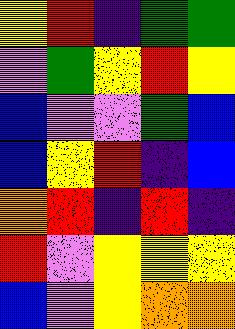[["yellow", "red", "indigo", "green", "green"], ["violet", "green", "yellow", "red", "yellow"], ["blue", "violet", "violet", "green", "blue"], ["blue", "yellow", "red", "indigo", "blue"], ["orange", "red", "indigo", "red", "indigo"], ["red", "violet", "yellow", "yellow", "yellow"], ["blue", "violet", "yellow", "orange", "orange"]]